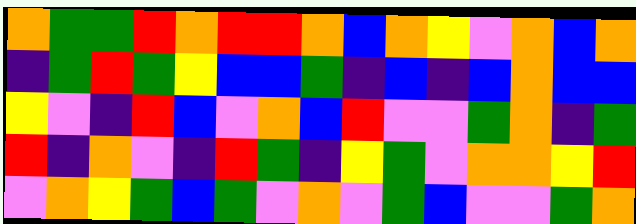[["orange", "green", "green", "red", "orange", "red", "red", "orange", "blue", "orange", "yellow", "violet", "orange", "blue", "orange"], ["indigo", "green", "red", "green", "yellow", "blue", "blue", "green", "indigo", "blue", "indigo", "blue", "orange", "blue", "blue"], ["yellow", "violet", "indigo", "red", "blue", "violet", "orange", "blue", "red", "violet", "violet", "green", "orange", "indigo", "green"], ["red", "indigo", "orange", "violet", "indigo", "red", "green", "indigo", "yellow", "green", "violet", "orange", "orange", "yellow", "red"], ["violet", "orange", "yellow", "green", "blue", "green", "violet", "orange", "violet", "green", "blue", "violet", "violet", "green", "orange"]]